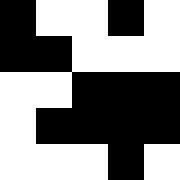[["black", "white", "white", "black", "white"], ["black", "black", "white", "white", "white"], ["white", "white", "black", "black", "black"], ["white", "black", "black", "black", "black"], ["white", "white", "white", "black", "white"]]